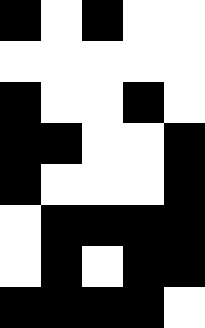[["black", "white", "black", "white", "white"], ["white", "white", "white", "white", "white"], ["black", "white", "white", "black", "white"], ["black", "black", "white", "white", "black"], ["black", "white", "white", "white", "black"], ["white", "black", "black", "black", "black"], ["white", "black", "white", "black", "black"], ["black", "black", "black", "black", "white"]]